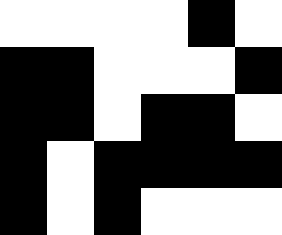[["white", "white", "white", "white", "black", "white"], ["black", "black", "white", "white", "white", "black"], ["black", "black", "white", "black", "black", "white"], ["black", "white", "black", "black", "black", "black"], ["black", "white", "black", "white", "white", "white"]]